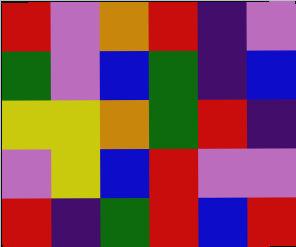[["red", "violet", "orange", "red", "indigo", "violet"], ["green", "violet", "blue", "green", "indigo", "blue"], ["yellow", "yellow", "orange", "green", "red", "indigo"], ["violet", "yellow", "blue", "red", "violet", "violet"], ["red", "indigo", "green", "red", "blue", "red"]]